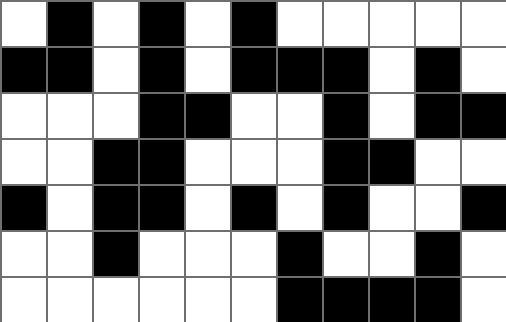[["white", "black", "white", "black", "white", "black", "white", "white", "white", "white", "white"], ["black", "black", "white", "black", "white", "black", "black", "black", "white", "black", "white"], ["white", "white", "white", "black", "black", "white", "white", "black", "white", "black", "black"], ["white", "white", "black", "black", "white", "white", "white", "black", "black", "white", "white"], ["black", "white", "black", "black", "white", "black", "white", "black", "white", "white", "black"], ["white", "white", "black", "white", "white", "white", "black", "white", "white", "black", "white"], ["white", "white", "white", "white", "white", "white", "black", "black", "black", "black", "white"]]